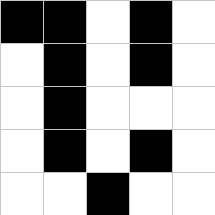[["black", "black", "white", "black", "white"], ["white", "black", "white", "black", "white"], ["white", "black", "white", "white", "white"], ["white", "black", "white", "black", "white"], ["white", "white", "black", "white", "white"]]